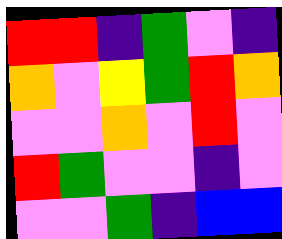[["red", "red", "indigo", "green", "violet", "indigo"], ["orange", "violet", "yellow", "green", "red", "orange"], ["violet", "violet", "orange", "violet", "red", "violet"], ["red", "green", "violet", "violet", "indigo", "violet"], ["violet", "violet", "green", "indigo", "blue", "blue"]]